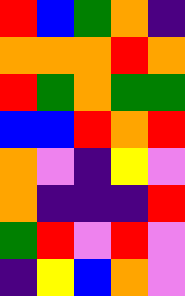[["red", "blue", "green", "orange", "indigo"], ["orange", "orange", "orange", "red", "orange"], ["red", "green", "orange", "green", "green"], ["blue", "blue", "red", "orange", "red"], ["orange", "violet", "indigo", "yellow", "violet"], ["orange", "indigo", "indigo", "indigo", "red"], ["green", "red", "violet", "red", "violet"], ["indigo", "yellow", "blue", "orange", "violet"]]